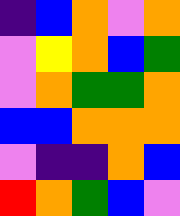[["indigo", "blue", "orange", "violet", "orange"], ["violet", "yellow", "orange", "blue", "green"], ["violet", "orange", "green", "green", "orange"], ["blue", "blue", "orange", "orange", "orange"], ["violet", "indigo", "indigo", "orange", "blue"], ["red", "orange", "green", "blue", "violet"]]